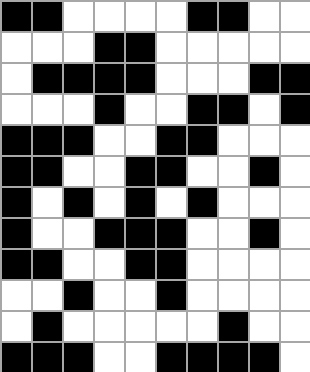[["black", "black", "white", "white", "white", "white", "black", "black", "white", "white"], ["white", "white", "white", "black", "black", "white", "white", "white", "white", "white"], ["white", "black", "black", "black", "black", "white", "white", "white", "black", "black"], ["white", "white", "white", "black", "white", "white", "black", "black", "white", "black"], ["black", "black", "black", "white", "white", "black", "black", "white", "white", "white"], ["black", "black", "white", "white", "black", "black", "white", "white", "black", "white"], ["black", "white", "black", "white", "black", "white", "black", "white", "white", "white"], ["black", "white", "white", "black", "black", "black", "white", "white", "black", "white"], ["black", "black", "white", "white", "black", "black", "white", "white", "white", "white"], ["white", "white", "black", "white", "white", "black", "white", "white", "white", "white"], ["white", "black", "white", "white", "white", "white", "white", "black", "white", "white"], ["black", "black", "black", "white", "white", "black", "black", "black", "black", "white"]]